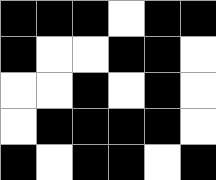[["black", "black", "black", "white", "black", "black"], ["black", "white", "white", "black", "black", "white"], ["white", "white", "black", "white", "black", "white"], ["white", "black", "black", "black", "black", "white"], ["black", "white", "black", "black", "white", "black"]]